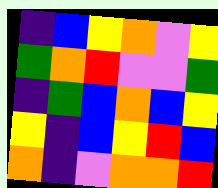[["indigo", "blue", "yellow", "orange", "violet", "yellow"], ["green", "orange", "red", "violet", "violet", "green"], ["indigo", "green", "blue", "orange", "blue", "yellow"], ["yellow", "indigo", "blue", "yellow", "red", "blue"], ["orange", "indigo", "violet", "orange", "orange", "red"]]